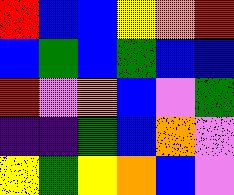[["red", "blue", "blue", "yellow", "orange", "red"], ["blue", "green", "blue", "green", "blue", "blue"], ["red", "violet", "orange", "blue", "violet", "green"], ["indigo", "indigo", "green", "blue", "orange", "violet"], ["yellow", "green", "yellow", "orange", "blue", "violet"]]